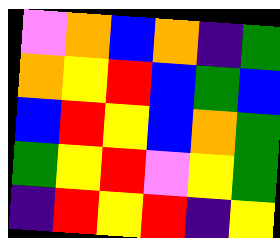[["violet", "orange", "blue", "orange", "indigo", "green"], ["orange", "yellow", "red", "blue", "green", "blue"], ["blue", "red", "yellow", "blue", "orange", "green"], ["green", "yellow", "red", "violet", "yellow", "green"], ["indigo", "red", "yellow", "red", "indigo", "yellow"]]